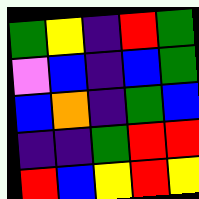[["green", "yellow", "indigo", "red", "green"], ["violet", "blue", "indigo", "blue", "green"], ["blue", "orange", "indigo", "green", "blue"], ["indigo", "indigo", "green", "red", "red"], ["red", "blue", "yellow", "red", "yellow"]]